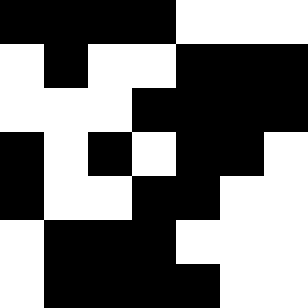[["black", "black", "black", "black", "white", "white", "white"], ["white", "black", "white", "white", "black", "black", "black"], ["white", "white", "white", "black", "black", "black", "black"], ["black", "white", "black", "white", "black", "black", "white"], ["black", "white", "white", "black", "black", "white", "white"], ["white", "black", "black", "black", "white", "white", "white"], ["white", "black", "black", "black", "black", "white", "white"]]